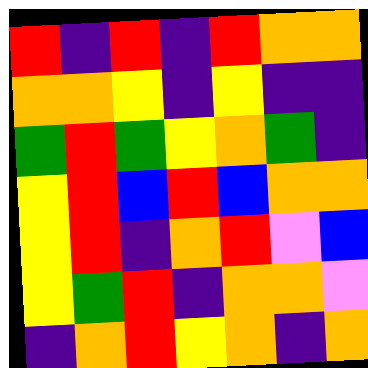[["red", "indigo", "red", "indigo", "red", "orange", "orange"], ["orange", "orange", "yellow", "indigo", "yellow", "indigo", "indigo"], ["green", "red", "green", "yellow", "orange", "green", "indigo"], ["yellow", "red", "blue", "red", "blue", "orange", "orange"], ["yellow", "red", "indigo", "orange", "red", "violet", "blue"], ["yellow", "green", "red", "indigo", "orange", "orange", "violet"], ["indigo", "orange", "red", "yellow", "orange", "indigo", "orange"]]